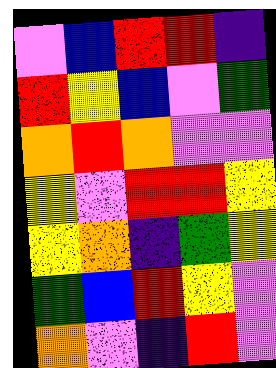[["violet", "blue", "red", "red", "indigo"], ["red", "yellow", "blue", "violet", "green"], ["orange", "red", "orange", "violet", "violet"], ["yellow", "violet", "red", "red", "yellow"], ["yellow", "orange", "indigo", "green", "yellow"], ["green", "blue", "red", "yellow", "violet"], ["orange", "violet", "indigo", "red", "violet"]]